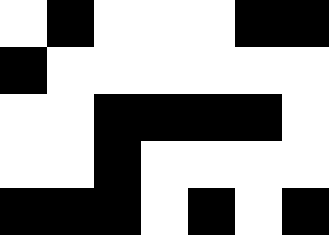[["white", "black", "white", "white", "white", "black", "black"], ["black", "white", "white", "white", "white", "white", "white"], ["white", "white", "black", "black", "black", "black", "white"], ["white", "white", "black", "white", "white", "white", "white"], ["black", "black", "black", "white", "black", "white", "black"]]